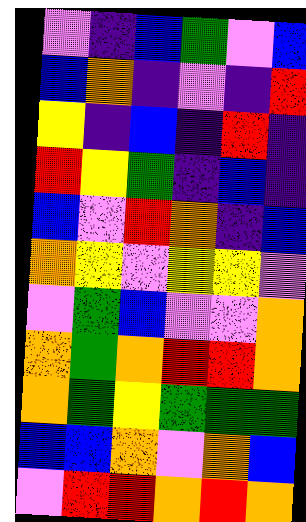[["violet", "indigo", "blue", "green", "violet", "blue"], ["blue", "orange", "indigo", "violet", "indigo", "red"], ["yellow", "indigo", "blue", "indigo", "red", "indigo"], ["red", "yellow", "green", "indigo", "blue", "indigo"], ["blue", "violet", "red", "orange", "indigo", "blue"], ["orange", "yellow", "violet", "yellow", "yellow", "violet"], ["violet", "green", "blue", "violet", "violet", "orange"], ["orange", "green", "orange", "red", "red", "orange"], ["orange", "green", "yellow", "green", "green", "green"], ["blue", "blue", "orange", "violet", "orange", "blue"], ["violet", "red", "red", "orange", "red", "orange"]]